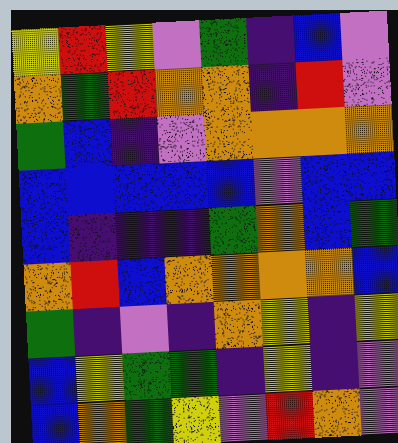[["yellow", "red", "yellow", "violet", "green", "indigo", "blue", "violet"], ["orange", "green", "red", "orange", "orange", "indigo", "red", "violet"], ["green", "blue", "indigo", "violet", "orange", "orange", "orange", "orange"], ["blue", "blue", "blue", "blue", "blue", "violet", "blue", "blue"], ["blue", "indigo", "indigo", "indigo", "green", "orange", "blue", "green"], ["orange", "red", "blue", "orange", "orange", "orange", "orange", "blue"], ["green", "indigo", "violet", "indigo", "orange", "yellow", "indigo", "yellow"], ["blue", "yellow", "green", "green", "indigo", "yellow", "indigo", "violet"], ["blue", "orange", "green", "yellow", "violet", "red", "orange", "violet"]]